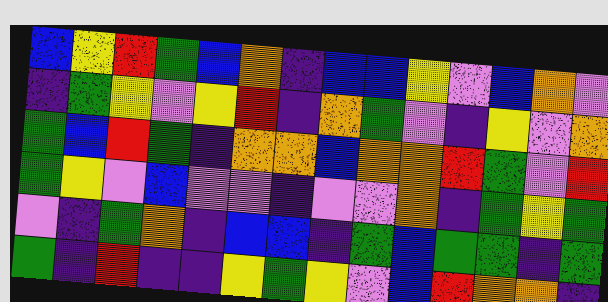[["blue", "yellow", "red", "green", "blue", "orange", "indigo", "blue", "blue", "yellow", "violet", "blue", "orange", "violet"], ["indigo", "green", "yellow", "violet", "yellow", "red", "indigo", "orange", "green", "violet", "indigo", "yellow", "violet", "orange"], ["green", "blue", "red", "green", "indigo", "orange", "orange", "blue", "orange", "orange", "red", "green", "violet", "red"], ["green", "yellow", "violet", "blue", "violet", "violet", "indigo", "violet", "violet", "orange", "indigo", "green", "yellow", "green"], ["violet", "indigo", "green", "orange", "indigo", "blue", "blue", "indigo", "green", "blue", "green", "green", "indigo", "green"], ["green", "indigo", "red", "indigo", "indigo", "yellow", "green", "yellow", "violet", "blue", "red", "orange", "orange", "indigo"]]